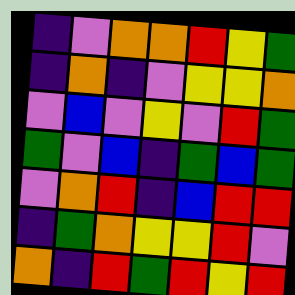[["indigo", "violet", "orange", "orange", "red", "yellow", "green"], ["indigo", "orange", "indigo", "violet", "yellow", "yellow", "orange"], ["violet", "blue", "violet", "yellow", "violet", "red", "green"], ["green", "violet", "blue", "indigo", "green", "blue", "green"], ["violet", "orange", "red", "indigo", "blue", "red", "red"], ["indigo", "green", "orange", "yellow", "yellow", "red", "violet"], ["orange", "indigo", "red", "green", "red", "yellow", "red"]]